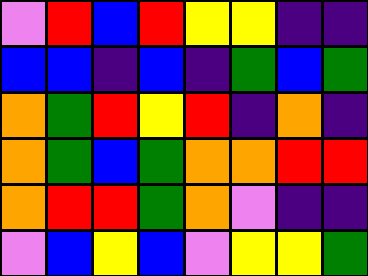[["violet", "red", "blue", "red", "yellow", "yellow", "indigo", "indigo"], ["blue", "blue", "indigo", "blue", "indigo", "green", "blue", "green"], ["orange", "green", "red", "yellow", "red", "indigo", "orange", "indigo"], ["orange", "green", "blue", "green", "orange", "orange", "red", "red"], ["orange", "red", "red", "green", "orange", "violet", "indigo", "indigo"], ["violet", "blue", "yellow", "blue", "violet", "yellow", "yellow", "green"]]